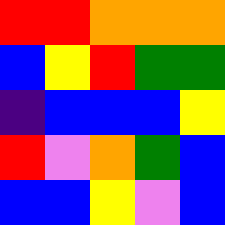[["red", "red", "orange", "orange", "orange"], ["blue", "yellow", "red", "green", "green"], ["indigo", "blue", "blue", "blue", "yellow"], ["red", "violet", "orange", "green", "blue"], ["blue", "blue", "yellow", "violet", "blue"]]